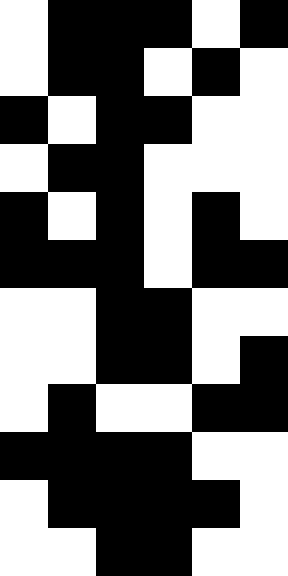[["white", "black", "black", "black", "white", "black"], ["white", "black", "black", "white", "black", "white"], ["black", "white", "black", "black", "white", "white"], ["white", "black", "black", "white", "white", "white"], ["black", "white", "black", "white", "black", "white"], ["black", "black", "black", "white", "black", "black"], ["white", "white", "black", "black", "white", "white"], ["white", "white", "black", "black", "white", "black"], ["white", "black", "white", "white", "black", "black"], ["black", "black", "black", "black", "white", "white"], ["white", "black", "black", "black", "black", "white"], ["white", "white", "black", "black", "white", "white"]]